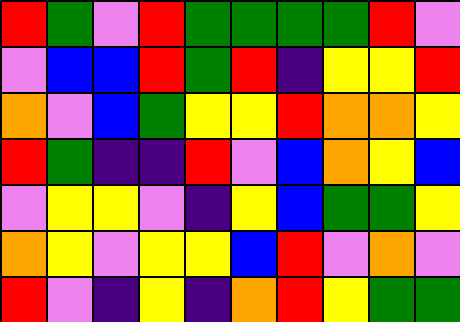[["red", "green", "violet", "red", "green", "green", "green", "green", "red", "violet"], ["violet", "blue", "blue", "red", "green", "red", "indigo", "yellow", "yellow", "red"], ["orange", "violet", "blue", "green", "yellow", "yellow", "red", "orange", "orange", "yellow"], ["red", "green", "indigo", "indigo", "red", "violet", "blue", "orange", "yellow", "blue"], ["violet", "yellow", "yellow", "violet", "indigo", "yellow", "blue", "green", "green", "yellow"], ["orange", "yellow", "violet", "yellow", "yellow", "blue", "red", "violet", "orange", "violet"], ["red", "violet", "indigo", "yellow", "indigo", "orange", "red", "yellow", "green", "green"]]